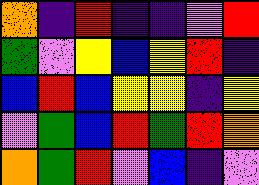[["orange", "indigo", "red", "indigo", "indigo", "violet", "red"], ["green", "violet", "yellow", "blue", "yellow", "red", "indigo"], ["blue", "red", "blue", "yellow", "yellow", "indigo", "yellow"], ["violet", "green", "blue", "red", "green", "red", "orange"], ["orange", "green", "red", "violet", "blue", "indigo", "violet"]]